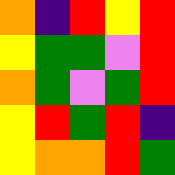[["orange", "indigo", "red", "yellow", "red"], ["yellow", "green", "green", "violet", "red"], ["orange", "green", "violet", "green", "red"], ["yellow", "red", "green", "red", "indigo"], ["yellow", "orange", "orange", "red", "green"]]